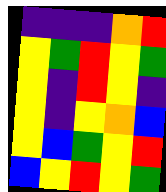[["indigo", "indigo", "indigo", "orange", "red"], ["yellow", "green", "red", "yellow", "green"], ["yellow", "indigo", "red", "yellow", "indigo"], ["yellow", "indigo", "yellow", "orange", "blue"], ["yellow", "blue", "green", "yellow", "red"], ["blue", "yellow", "red", "yellow", "green"]]